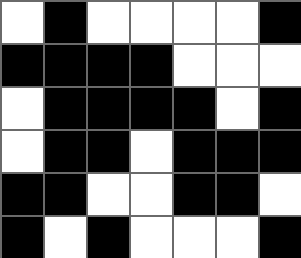[["white", "black", "white", "white", "white", "white", "black"], ["black", "black", "black", "black", "white", "white", "white"], ["white", "black", "black", "black", "black", "white", "black"], ["white", "black", "black", "white", "black", "black", "black"], ["black", "black", "white", "white", "black", "black", "white"], ["black", "white", "black", "white", "white", "white", "black"]]